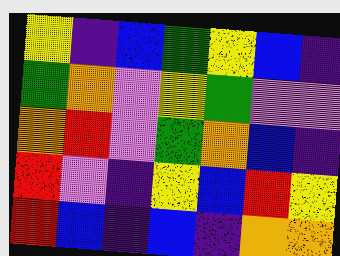[["yellow", "indigo", "blue", "green", "yellow", "blue", "indigo"], ["green", "orange", "violet", "yellow", "green", "violet", "violet"], ["orange", "red", "violet", "green", "orange", "blue", "indigo"], ["red", "violet", "indigo", "yellow", "blue", "red", "yellow"], ["red", "blue", "indigo", "blue", "indigo", "orange", "orange"]]